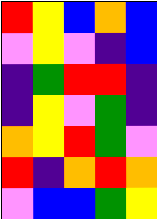[["red", "yellow", "blue", "orange", "blue"], ["violet", "yellow", "violet", "indigo", "blue"], ["indigo", "green", "red", "red", "indigo"], ["indigo", "yellow", "violet", "green", "indigo"], ["orange", "yellow", "red", "green", "violet"], ["red", "indigo", "orange", "red", "orange"], ["violet", "blue", "blue", "green", "yellow"]]